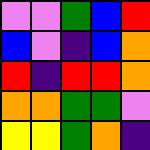[["violet", "violet", "green", "blue", "red"], ["blue", "violet", "indigo", "blue", "orange"], ["red", "indigo", "red", "red", "orange"], ["orange", "orange", "green", "green", "violet"], ["yellow", "yellow", "green", "orange", "indigo"]]